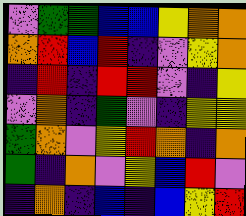[["violet", "green", "green", "blue", "blue", "yellow", "orange", "orange"], ["orange", "red", "blue", "red", "indigo", "violet", "yellow", "orange"], ["indigo", "red", "indigo", "red", "red", "violet", "indigo", "yellow"], ["violet", "orange", "indigo", "green", "violet", "indigo", "yellow", "yellow"], ["green", "orange", "violet", "yellow", "red", "orange", "indigo", "orange"], ["green", "indigo", "orange", "violet", "yellow", "blue", "red", "violet"], ["indigo", "orange", "indigo", "blue", "indigo", "blue", "yellow", "red"]]